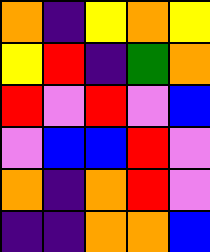[["orange", "indigo", "yellow", "orange", "yellow"], ["yellow", "red", "indigo", "green", "orange"], ["red", "violet", "red", "violet", "blue"], ["violet", "blue", "blue", "red", "violet"], ["orange", "indigo", "orange", "red", "violet"], ["indigo", "indigo", "orange", "orange", "blue"]]